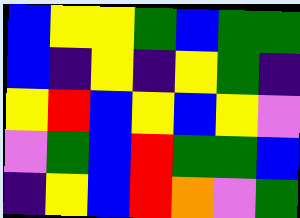[["blue", "yellow", "yellow", "green", "blue", "green", "green"], ["blue", "indigo", "yellow", "indigo", "yellow", "green", "indigo"], ["yellow", "red", "blue", "yellow", "blue", "yellow", "violet"], ["violet", "green", "blue", "red", "green", "green", "blue"], ["indigo", "yellow", "blue", "red", "orange", "violet", "green"]]